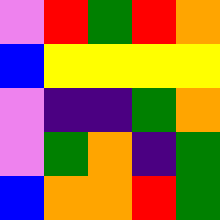[["violet", "red", "green", "red", "orange"], ["blue", "yellow", "yellow", "yellow", "yellow"], ["violet", "indigo", "indigo", "green", "orange"], ["violet", "green", "orange", "indigo", "green"], ["blue", "orange", "orange", "red", "green"]]